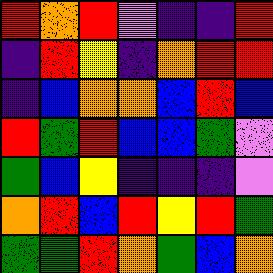[["red", "orange", "red", "violet", "indigo", "indigo", "red"], ["indigo", "red", "yellow", "indigo", "orange", "red", "red"], ["indigo", "blue", "orange", "orange", "blue", "red", "blue"], ["red", "green", "red", "blue", "blue", "green", "violet"], ["green", "blue", "yellow", "indigo", "indigo", "indigo", "violet"], ["orange", "red", "blue", "red", "yellow", "red", "green"], ["green", "green", "red", "orange", "green", "blue", "orange"]]